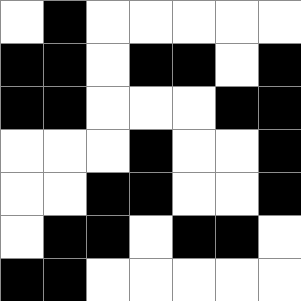[["white", "black", "white", "white", "white", "white", "white"], ["black", "black", "white", "black", "black", "white", "black"], ["black", "black", "white", "white", "white", "black", "black"], ["white", "white", "white", "black", "white", "white", "black"], ["white", "white", "black", "black", "white", "white", "black"], ["white", "black", "black", "white", "black", "black", "white"], ["black", "black", "white", "white", "white", "white", "white"]]